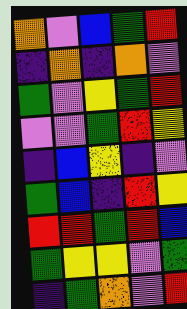[["orange", "violet", "blue", "green", "red"], ["indigo", "orange", "indigo", "orange", "violet"], ["green", "violet", "yellow", "green", "red"], ["violet", "violet", "green", "red", "yellow"], ["indigo", "blue", "yellow", "indigo", "violet"], ["green", "blue", "indigo", "red", "yellow"], ["red", "red", "green", "red", "blue"], ["green", "yellow", "yellow", "violet", "green"], ["indigo", "green", "orange", "violet", "red"]]